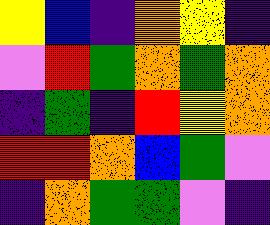[["yellow", "blue", "indigo", "orange", "yellow", "indigo"], ["violet", "red", "green", "orange", "green", "orange"], ["indigo", "green", "indigo", "red", "yellow", "orange"], ["red", "red", "orange", "blue", "green", "violet"], ["indigo", "orange", "green", "green", "violet", "indigo"]]